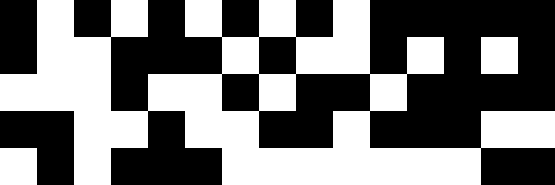[["black", "white", "black", "white", "black", "white", "black", "white", "black", "white", "black", "black", "black", "black", "black"], ["black", "white", "white", "black", "black", "black", "white", "black", "white", "white", "black", "white", "black", "white", "black"], ["white", "white", "white", "black", "white", "white", "black", "white", "black", "black", "white", "black", "black", "black", "black"], ["black", "black", "white", "white", "black", "white", "white", "black", "black", "white", "black", "black", "black", "white", "white"], ["white", "black", "white", "black", "black", "black", "white", "white", "white", "white", "white", "white", "white", "black", "black"]]